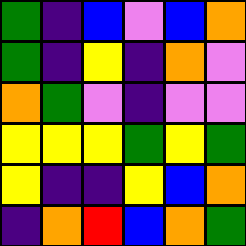[["green", "indigo", "blue", "violet", "blue", "orange"], ["green", "indigo", "yellow", "indigo", "orange", "violet"], ["orange", "green", "violet", "indigo", "violet", "violet"], ["yellow", "yellow", "yellow", "green", "yellow", "green"], ["yellow", "indigo", "indigo", "yellow", "blue", "orange"], ["indigo", "orange", "red", "blue", "orange", "green"]]